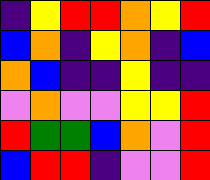[["indigo", "yellow", "red", "red", "orange", "yellow", "red"], ["blue", "orange", "indigo", "yellow", "orange", "indigo", "blue"], ["orange", "blue", "indigo", "indigo", "yellow", "indigo", "indigo"], ["violet", "orange", "violet", "violet", "yellow", "yellow", "red"], ["red", "green", "green", "blue", "orange", "violet", "red"], ["blue", "red", "red", "indigo", "violet", "violet", "red"]]